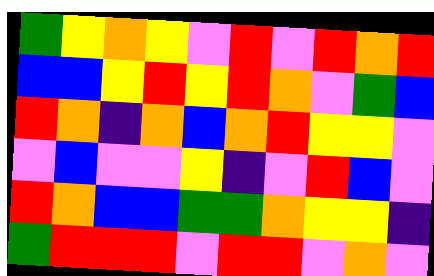[["green", "yellow", "orange", "yellow", "violet", "red", "violet", "red", "orange", "red"], ["blue", "blue", "yellow", "red", "yellow", "red", "orange", "violet", "green", "blue"], ["red", "orange", "indigo", "orange", "blue", "orange", "red", "yellow", "yellow", "violet"], ["violet", "blue", "violet", "violet", "yellow", "indigo", "violet", "red", "blue", "violet"], ["red", "orange", "blue", "blue", "green", "green", "orange", "yellow", "yellow", "indigo"], ["green", "red", "red", "red", "violet", "red", "red", "violet", "orange", "violet"]]